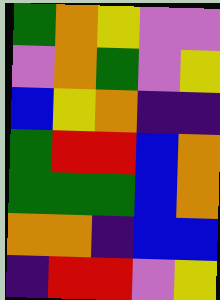[["green", "orange", "yellow", "violet", "violet"], ["violet", "orange", "green", "violet", "yellow"], ["blue", "yellow", "orange", "indigo", "indigo"], ["green", "red", "red", "blue", "orange"], ["green", "green", "green", "blue", "orange"], ["orange", "orange", "indigo", "blue", "blue"], ["indigo", "red", "red", "violet", "yellow"]]